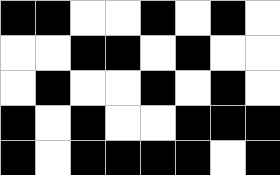[["black", "black", "white", "white", "black", "white", "black", "white"], ["white", "white", "black", "black", "white", "black", "white", "white"], ["white", "black", "white", "white", "black", "white", "black", "white"], ["black", "white", "black", "white", "white", "black", "black", "black"], ["black", "white", "black", "black", "black", "black", "white", "black"]]